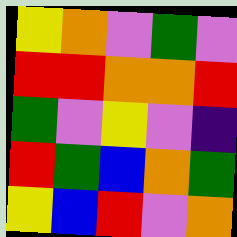[["yellow", "orange", "violet", "green", "violet"], ["red", "red", "orange", "orange", "red"], ["green", "violet", "yellow", "violet", "indigo"], ["red", "green", "blue", "orange", "green"], ["yellow", "blue", "red", "violet", "orange"]]